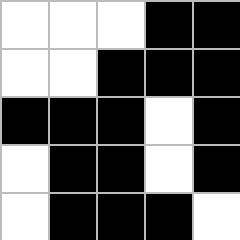[["white", "white", "white", "black", "black"], ["white", "white", "black", "black", "black"], ["black", "black", "black", "white", "black"], ["white", "black", "black", "white", "black"], ["white", "black", "black", "black", "white"]]